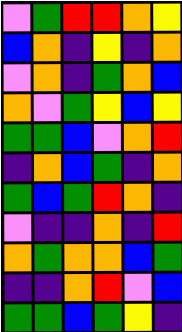[["violet", "green", "red", "red", "orange", "yellow"], ["blue", "orange", "indigo", "yellow", "indigo", "orange"], ["violet", "orange", "indigo", "green", "orange", "blue"], ["orange", "violet", "green", "yellow", "blue", "yellow"], ["green", "green", "blue", "violet", "orange", "red"], ["indigo", "orange", "blue", "green", "indigo", "orange"], ["green", "blue", "green", "red", "orange", "indigo"], ["violet", "indigo", "indigo", "orange", "indigo", "red"], ["orange", "green", "orange", "orange", "blue", "green"], ["indigo", "indigo", "orange", "red", "violet", "blue"], ["green", "green", "blue", "green", "yellow", "indigo"]]